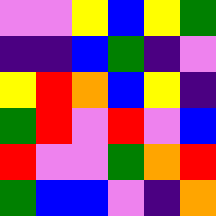[["violet", "violet", "yellow", "blue", "yellow", "green"], ["indigo", "indigo", "blue", "green", "indigo", "violet"], ["yellow", "red", "orange", "blue", "yellow", "indigo"], ["green", "red", "violet", "red", "violet", "blue"], ["red", "violet", "violet", "green", "orange", "red"], ["green", "blue", "blue", "violet", "indigo", "orange"]]